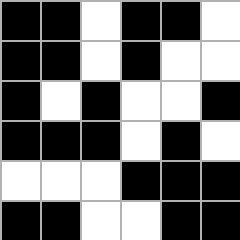[["black", "black", "white", "black", "black", "white"], ["black", "black", "white", "black", "white", "white"], ["black", "white", "black", "white", "white", "black"], ["black", "black", "black", "white", "black", "white"], ["white", "white", "white", "black", "black", "black"], ["black", "black", "white", "white", "black", "black"]]